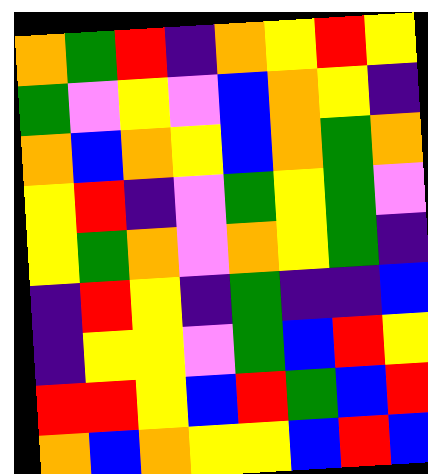[["orange", "green", "red", "indigo", "orange", "yellow", "red", "yellow"], ["green", "violet", "yellow", "violet", "blue", "orange", "yellow", "indigo"], ["orange", "blue", "orange", "yellow", "blue", "orange", "green", "orange"], ["yellow", "red", "indigo", "violet", "green", "yellow", "green", "violet"], ["yellow", "green", "orange", "violet", "orange", "yellow", "green", "indigo"], ["indigo", "red", "yellow", "indigo", "green", "indigo", "indigo", "blue"], ["indigo", "yellow", "yellow", "violet", "green", "blue", "red", "yellow"], ["red", "red", "yellow", "blue", "red", "green", "blue", "red"], ["orange", "blue", "orange", "yellow", "yellow", "blue", "red", "blue"]]